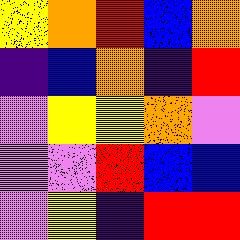[["yellow", "orange", "red", "blue", "orange"], ["indigo", "blue", "orange", "indigo", "red"], ["violet", "yellow", "yellow", "orange", "violet"], ["violet", "violet", "red", "blue", "blue"], ["violet", "yellow", "indigo", "red", "red"]]